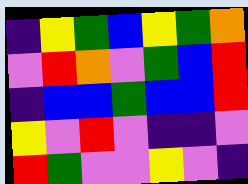[["indigo", "yellow", "green", "blue", "yellow", "green", "orange"], ["violet", "red", "orange", "violet", "green", "blue", "red"], ["indigo", "blue", "blue", "green", "blue", "blue", "red"], ["yellow", "violet", "red", "violet", "indigo", "indigo", "violet"], ["red", "green", "violet", "violet", "yellow", "violet", "indigo"]]